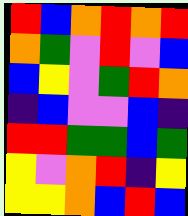[["red", "blue", "orange", "red", "orange", "red"], ["orange", "green", "violet", "red", "violet", "blue"], ["blue", "yellow", "violet", "green", "red", "orange"], ["indigo", "blue", "violet", "violet", "blue", "indigo"], ["red", "red", "green", "green", "blue", "green"], ["yellow", "violet", "orange", "red", "indigo", "yellow"], ["yellow", "yellow", "orange", "blue", "red", "blue"]]